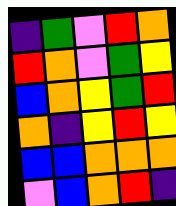[["indigo", "green", "violet", "red", "orange"], ["red", "orange", "violet", "green", "yellow"], ["blue", "orange", "yellow", "green", "red"], ["orange", "indigo", "yellow", "red", "yellow"], ["blue", "blue", "orange", "orange", "orange"], ["violet", "blue", "orange", "red", "indigo"]]